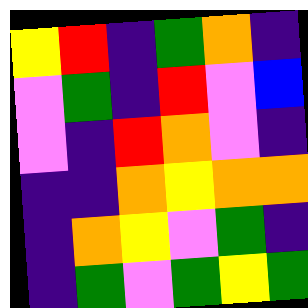[["yellow", "red", "indigo", "green", "orange", "indigo"], ["violet", "green", "indigo", "red", "violet", "blue"], ["violet", "indigo", "red", "orange", "violet", "indigo"], ["indigo", "indigo", "orange", "yellow", "orange", "orange"], ["indigo", "orange", "yellow", "violet", "green", "indigo"], ["indigo", "green", "violet", "green", "yellow", "green"]]